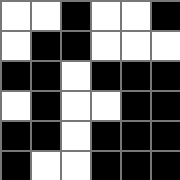[["white", "white", "black", "white", "white", "black"], ["white", "black", "black", "white", "white", "white"], ["black", "black", "white", "black", "black", "black"], ["white", "black", "white", "white", "black", "black"], ["black", "black", "white", "black", "black", "black"], ["black", "white", "white", "black", "black", "black"]]